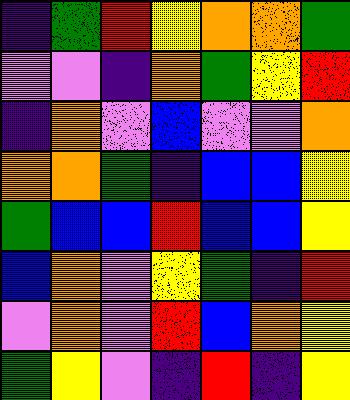[["indigo", "green", "red", "yellow", "orange", "orange", "green"], ["violet", "violet", "indigo", "orange", "green", "yellow", "red"], ["indigo", "orange", "violet", "blue", "violet", "violet", "orange"], ["orange", "orange", "green", "indigo", "blue", "blue", "yellow"], ["green", "blue", "blue", "red", "blue", "blue", "yellow"], ["blue", "orange", "violet", "yellow", "green", "indigo", "red"], ["violet", "orange", "violet", "red", "blue", "orange", "yellow"], ["green", "yellow", "violet", "indigo", "red", "indigo", "yellow"]]